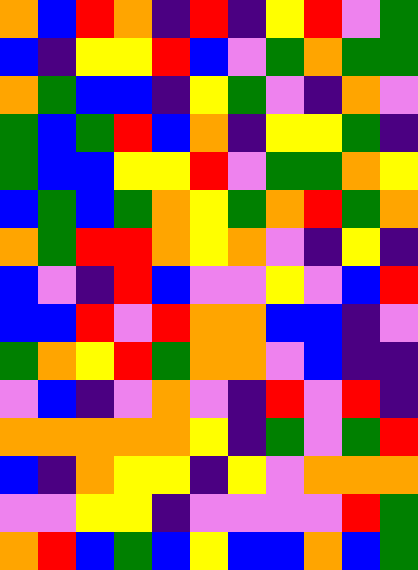[["orange", "blue", "red", "orange", "indigo", "red", "indigo", "yellow", "red", "violet", "green"], ["blue", "indigo", "yellow", "yellow", "red", "blue", "violet", "green", "orange", "green", "green"], ["orange", "green", "blue", "blue", "indigo", "yellow", "green", "violet", "indigo", "orange", "violet"], ["green", "blue", "green", "red", "blue", "orange", "indigo", "yellow", "yellow", "green", "indigo"], ["green", "blue", "blue", "yellow", "yellow", "red", "violet", "green", "green", "orange", "yellow"], ["blue", "green", "blue", "green", "orange", "yellow", "green", "orange", "red", "green", "orange"], ["orange", "green", "red", "red", "orange", "yellow", "orange", "violet", "indigo", "yellow", "indigo"], ["blue", "violet", "indigo", "red", "blue", "violet", "violet", "yellow", "violet", "blue", "red"], ["blue", "blue", "red", "violet", "red", "orange", "orange", "blue", "blue", "indigo", "violet"], ["green", "orange", "yellow", "red", "green", "orange", "orange", "violet", "blue", "indigo", "indigo"], ["violet", "blue", "indigo", "violet", "orange", "violet", "indigo", "red", "violet", "red", "indigo"], ["orange", "orange", "orange", "orange", "orange", "yellow", "indigo", "green", "violet", "green", "red"], ["blue", "indigo", "orange", "yellow", "yellow", "indigo", "yellow", "violet", "orange", "orange", "orange"], ["violet", "violet", "yellow", "yellow", "indigo", "violet", "violet", "violet", "violet", "red", "green"], ["orange", "red", "blue", "green", "blue", "yellow", "blue", "blue", "orange", "blue", "green"]]